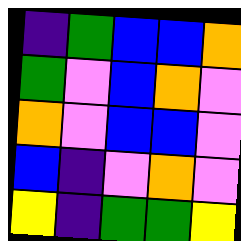[["indigo", "green", "blue", "blue", "orange"], ["green", "violet", "blue", "orange", "violet"], ["orange", "violet", "blue", "blue", "violet"], ["blue", "indigo", "violet", "orange", "violet"], ["yellow", "indigo", "green", "green", "yellow"]]